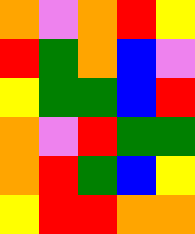[["orange", "violet", "orange", "red", "yellow"], ["red", "green", "orange", "blue", "violet"], ["yellow", "green", "green", "blue", "red"], ["orange", "violet", "red", "green", "green"], ["orange", "red", "green", "blue", "yellow"], ["yellow", "red", "red", "orange", "orange"]]